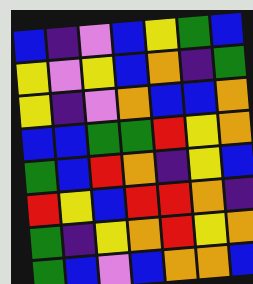[["blue", "indigo", "violet", "blue", "yellow", "green", "blue"], ["yellow", "violet", "yellow", "blue", "orange", "indigo", "green"], ["yellow", "indigo", "violet", "orange", "blue", "blue", "orange"], ["blue", "blue", "green", "green", "red", "yellow", "orange"], ["green", "blue", "red", "orange", "indigo", "yellow", "blue"], ["red", "yellow", "blue", "red", "red", "orange", "indigo"], ["green", "indigo", "yellow", "orange", "red", "yellow", "orange"], ["green", "blue", "violet", "blue", "orange", "orange", "blue"]]